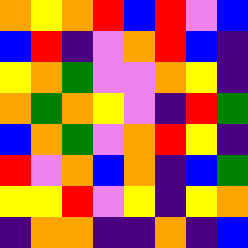[["orange", "yellow", "orange", "red", "blue", "red", "violet", "blue"], ["blue", "red", "indigo", "violet", "orange", "red", "blue", "indigo"], ["yellow", "orange", "green", "violet", "violet", "orange", "yellow", "indigo"], ["orange", "green", "orange", "yellow", "violet", "indigo", "red", "green"], ["blue", "orange", "green", "violet", "orange", "red", "yellow", "indigo"], ["red", "violet", "orange", "blue", "orange", "indigo", "blue", "green"], ["yellow", "yellow", "red", "violet", "yellow", "indigo", "yellow", "orange"], ["indigo", "orange", "orange", "indigo", "indigo", "orange", "indigo", "blue"]]